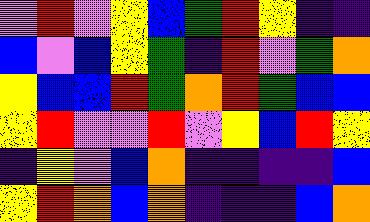[["violet", "red", "violet", "yellow", "blue", "green", "red", "yellow", "indigo", "indigo"], ["blue", "violet", "blue", "yellow", "green", "indigo", "red", "violet", "green", "orange"], ["yellow", "blue", "blue", "red", "green", "orange", "red", "green", "blue", "blue"], ["yellow", "red", "violet", "violet", "red", "violet", "yellow", "blue", "red", "yellow"], ["indigo", "yellow", "violet", "blue", "orange", "indigo", "indigo", "indigo", "indigo", "blue"], ["yellow", "red", "orange", "blue", "orange", "indigo", "indigo", "indigo", "blue", "orange"]]